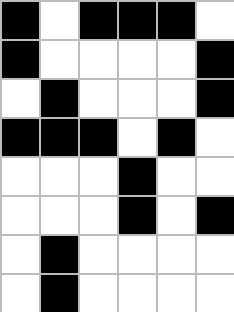[["black", "white", "black", "black", "black", "white"], ["black", "white", "white", "white", "white", "black"], ["white", "black", "white", "white", "white", "black"], ["black", "black", "black", "white", "black", "white"], ["white", "white", "white", "black", "white", "white"], ["white", "white", "white", "black", "white", "black"], ["white", "black", "white", "white", "white", "white"], ["white", "black", "white", "white", "white", "white"]]